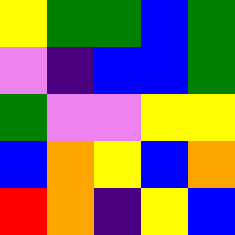[["yellow", "green", "green", "blue", "green"], ["violet", "indigo", "blue", "blue", "green"], ["green", "violet", "violet", "yellow", "yellow"], ["blue", "orange", "yellow", "blue", "orange"], ["red", "orange", "indigo", "yellow", "blue"]]